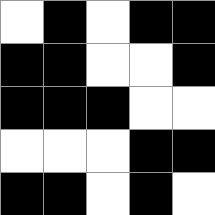[["white", "black", "white", "black", "black"], ["black", "black", "white", "white", "black"], ["black", "black", "black", "white", "white"], ["white", "white", "white", "black", "black"], ["black", "black", "white", "black", "white"]]